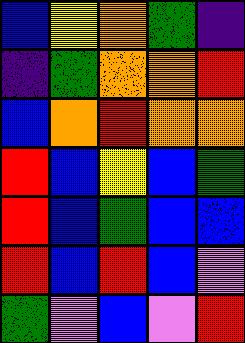[["blue", "yellow", "orange", "green", "indigo"], ["indigo", "green", "orange", "orange", "red"], ["blue", "orange", "red", "orange", "orange"], ["red", "blue", "yellow", "blue", "green"], ["red", "blue", "green", "blue", "blue"], ["red", "blue", "red", "blue", "violet"], ["green", "violet", "blue", "violet", "red"]]